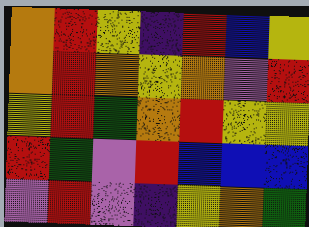[["orange", "red", "yellow", "indigo", "red", "blue", "yellow"], ["orange", "red", "orange", "yellow", "orange", "violet", "red"], ["yellow", "red", "green", "orange", "red", "yellow", "yellow"], ["red", "green", "violet", "red", "blue", "blue", "blue"], ["violet", "red", "violet", "indigo", "yellow", "orange", "green"]]